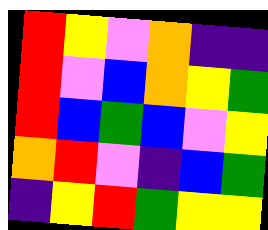[["red", "yellow", "violet", "orange", "indigo", "indigo"], ["red", "violet", "blue", "orange", "yellow", "green"], ["red", "blue", "green", "blue", "violet", "yellow"], ["orange", "red", "violet", "indigo", "blue", "green"], ["indigo", "yellow", "red", "green", "yellow", "yellow"]]